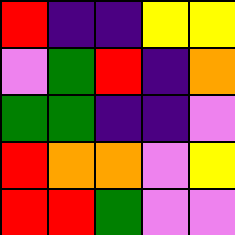[["red", "indigo", "indigo", "yellow", "yellow"], ["violet", "green", "red", "indigo", "orange"], ["green", "green", "indigo", "indigo", "violet"], ["red", "orange", "orange", "violet", "yellow"], ["red", "red", "green", "violet", "violet"]]